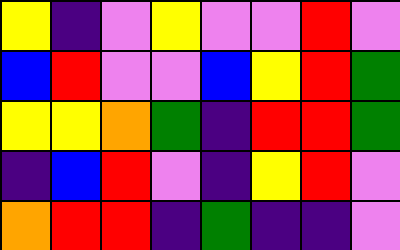[["yellow", "indigo", "violet", "yellow", "violet", "violet", "red", "violet"], ["blue", "red", "violet", "violet", "blue", "yellow", "red", "green"], ["yellow", "yellow", "orange", "green", "indigo", "red", "red", "green"], ["indigo", "blue", "red", "violet", "indigo", "yellow", "red", "violet"], ["orange", "red", "red", "indigo", "green", "indigo", "indigo", "violet"]]